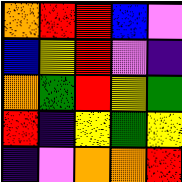[["orange", "red", "red", "blue", "violet"], ["blue", "yellow", "red", "violet", "indigo"], ["orange", "green", "red", "yellow", "green"], ["red", "indigo", "yellow", "green", "yellow"], ["indigo", "violet", "orange", "orange", "red"]]